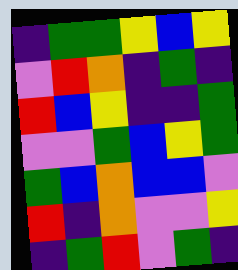[["indigo", "green", "green", "yellow", "blue", "yellow"], ["violet", "red", "orange", "indigo", "green", "indigo"], ["red", "blue", "yellow", "indigo", "indigo", "green"], ["violet", "violet", "green", "blue", "yellow", "green"], ["green", "blue", "orange", "blue", "blue", "violet"], ["red", "indigo", "orange", "violet", "violet", "yellow"], ["indigo", "green", "red", "violet", "green", "indigo"]]